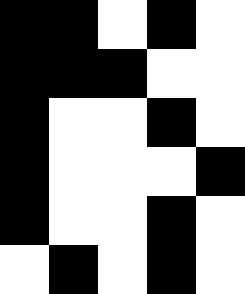[["black", "black", "white", "black", "white"], ["black", "black", "black", "white", "white"], ["black", "white", "white", "black", "white"], ["black", "white", "white", "white", "black"], ["black", "white", "white", "black", "white"], ["white", "black", "white", "black", "white"]]